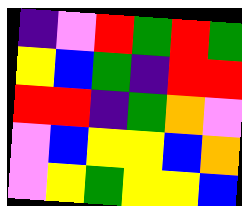[["indigo", "violet", "red", "green", "red", "green"], ["yellow", "blue", "green", "indigo", "red", "red"], ["red", "red", "indigo", "green", "orange", "violet"], ["violet", "blue", "yellow", "yellow", "blue", "orange"], ["violet", "yellow", "green", "yellow", "yellow", "blue"]]